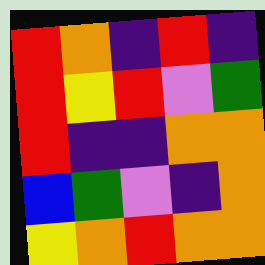[["red", "orange", "indigo", "red", "indigo"], ["red", "yellow", "red", "violet", "green"], ["red", "indigo", "indigo", "orange", "orange"], ["blue", "green", "violet", "indigo", "orange"], ["yellow", "orange", "red", "orange", "orange"]]